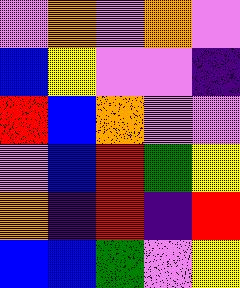[["violet", "orange", "violet", "orange", "violet"], ["blue", "yellow", "violet", "violet", "indigo"], ["red", "blue", "orange", "violet", "violet"], ["violet", "blue", "red", "green", "yellow"], ["orange", "indigo", "red", "indigo", "red"], ["blue", "blue", "green", "violet", "yellow"]]